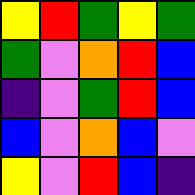[["yellow", "red", "green", "yellow", "green"], ["green", "violet", "orange", "red", "blue"], ["indigo", "violet", "green", "red", "blue"], ["blue", "violet", "orange", "blue", "violet"], ["yellow", "violet", "red", "blue", "indigo"]]